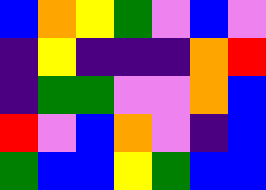[["blue", "orange", "yellow", "green", "violet", "blue", "violet"], ["indigo", "yellow", "indigo", "indigo", "indigo", "orange", "red"], ["indigo", "green", "green", "violet", "violet", "orange", "blue"], ["red", "violet", "blue", "orange", "violet", "indigo", "blue"], ["green", "blue", "blue", "yellow", "green", "blue", "blue"]]